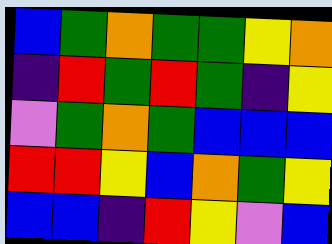[["blue", "green", "orange", "green", "green", "yellow", "orange"], ["indigo", "red", "green", "red", "green", "indigo", "yellow"], ["violet", "green", "orange", "green", "blue", "blue", "blue"], ["red", "red", "yellow", "blue", "orange", "green", "yellow"], ["blue", "blue", "indigo", "red", "yellow", "violet", "blue"]]